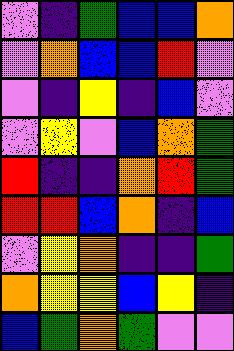[["violet", "indigo", "green", "blue", "blue", "orange"], ["violet", "orange", "blue", "blue", "red", "violet"], ["violet", "indigo", "yellow", "indigo", "blue", "violet"], ["violet", "yellow", "violet", "blue", "orange", "green"], ["red", "indigo", "indigo", "orange", "red", "green"], ["red", "red", "blue", "orange", "indigo", "blue"], ["violet", "yellow", "orange", "indigo", "indigo", "green"], ["orange", "yellow", "yellow", "blue", "yellow", "indigo"], ["blue", "green", "orange", "green", "violet", "violet"]]